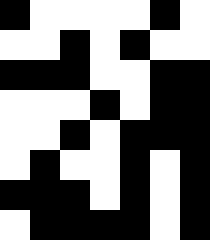[["black", "white", "white", "white", "white", "black", "white"], ["white", "white", "black", "white", "black", "white", "white"], ["black", "black", "black", "white", "white", "black", "black"], ["white", "white", "white", "black", "white", "black", "black"], ["white", "white", "black", "white", "black", "black", "black"], ["white", "black", "white", "white", "black", "white", "black"], ["black", "black", "black", "white", "black", "white", "black"], ["white", "black", "black", "black", "black", "white", "black"]]